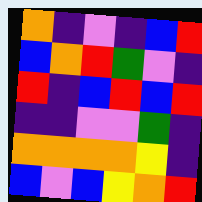[["orange", "indigo", "violet", "indigo", "blue", "red"], ["blue", "orange", "red", "green", "violet", "indigo"], ["red", "indigo", "blue", "red", "blue", "red"], ["indigo", "indigo", "violet", "violet", "green", "indigo"], ["orange", "orange", "orange", "orange", "yellow", "indigo"], ["blue", "violet", "blue", "yellow", "orange", "red"]]